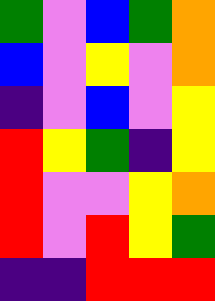[["green", "violet", "blue", "green", "orange"], ["blue", "violet", "yellow", "violet", "orange"], ["indigo", "violet", "blue", "violet", "yellow"], ["red", "yellow", "green", "indigo", "yellow"], ["red", "violet", "violet", "yellow", "orange"], ["red", "violet", "red", "yellow", "green"], ["indigo", "indigo", "red", "red", "red"]]